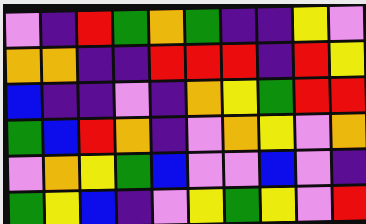[["violet", "indigo", "red", "green", "orange", "green", "indigo", "indigo", "yellow", "violet"], ["orange", "orange", "indigo", "indigo", "red", "red", "red", "indigo", "red", "yellow"], ["blue", "indigo", "indigo", "violet", "indigo", "orange", "yellow", "green", "red", "red"], ["green", "blue", "red", "orange", "indigo", "violet", "orange", "yellow", "violet", "orange"], ["violet", "orange", "yellow", "green", "blue", "violet", "violet", "blue", "violet", "indigo"], ["green", "yellow", "blue", "indigo", "violet", "yellow", "green", "yellow", "violet", "red"]]